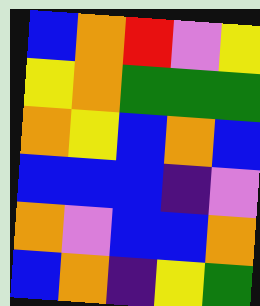[["blue", "orange", "red", "violet", "yellow"], ["yellow", "orange", "green", "green", "green"], ["orange", "yellow", "blue", "orange", "blue"], ["blue", "blue", "blue", "indigo", "violet"], ["orange", "violet", "blue", "blue", "orange"], ["blue", "orange", "indigo", "yellow", "green"]]